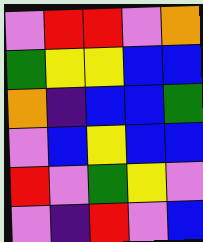[["violet", "red", "red", "violet", "orange"], ["green", "yellow", "yellow", "blue", "blue"], ["orange", "indigo", "blue", "blue", "green"], ["violet", "blue", "yellow", "blue", "blue"], ["red", "violet", "green", "yellow", "violet"], ["violet", "indigo", "red", "violet", "blue"]]